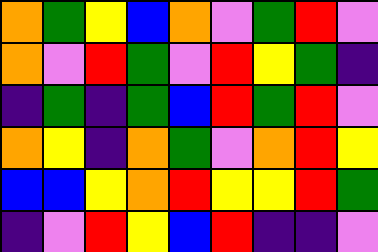[["orange", "green", "yellow", "blue", "orange", "violet", "green", "red", "violet"], ["orange", "violet", "red", "green", "violet", "red", "yellow", "green", "indigo"], ["indigo", "green", "indigo", "green", "blue", "red", "green", "red", "violet"], ["orange", "yellow", "indigo", "orange", "green", "violet", "orange", "red", "yellow"], ["blue", "blue", "yellow", "orange", "red", "yellow", "yellow", "red", "green"], ["indigo", "violet", "red", "yellow", "blue", "red", "indigo", "indigo", "violet"]]